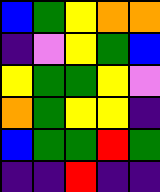[["blue", "green", "yellow", "orange", "orange"], ["indigo", "violet", "yellow", "green", "blue"], ["yellow", "green", "green", "yellow", "violet"], ["orange", "green", "yellow", "yellow", "indigo"], ["blue", "green", "green", "red", "green"], ["indigo", "indigo", "red", "indigo", "indigo"]]